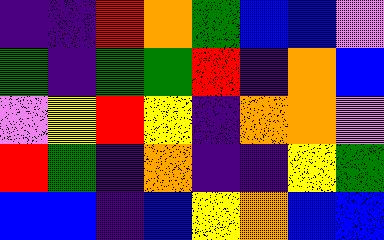[["indigo", "indigo", "red", "orange", "green", "blue", "blue", "violet"], ["green", "indigo", "green", "green", "red", "indigo", "orange", "blue"], ["violet", "yellow", "red", "yellow", "indigo", "orange", "orange", "violet"], ["red", "green", "indigo", "orange", "indigo", "indigo", "yellow", "green"], ["blue", "blue", "indigo", "blue", "yellow", "orange", "blue", "blue"]]